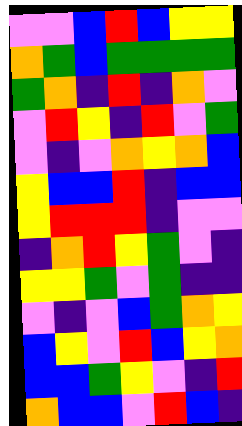[["violet", "violet", "blue", "red", "blue", "yellow", "yellow"], ["orange", "green", "blue", "green", "green", "green", "green"], ["green", "orange", "indigo", "red", "indigo", "orange", "violet"], ["violet", "red", "yellow", "indigo", "red", "violet", "green"], ["violet", "indigo", "violet", "orange", "yellow", "orange", "blue"], ["yellow", "blue", "blue", "red", "indigo", "blue", "blue"], ["yellow", "red", "red", "red", "indigo", "violet", "violet"], ["indigo", "orange", "red", "yellow", "green", "violet", "indigo"], ["yellow", "yellow", "green", "violet", "green", "indigo", "indigo"], ["violet", "indigo", "violet", "blue", "green", "orange", "yellow"], ["blue", "yellow", "violet", "red", "blue", "yellow", "orange"], ["blue", "blue", "green", "yellow", "violet", "indigo", "red"], ["orange", "blue", "blue", "violet", "red", "blue", "indigo"]]